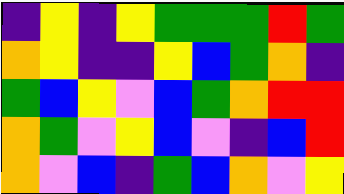[["indigo", "yellow", "indigo", "yellow", "green", "green", "green", "red", "green"], ["orange", "yellow", "indigo", "indigo", "yellow", "blue", "green", "orange", "indigo"], ["green", "blue", "yellow", "violet", "blue", "green", "orange", "red", "red"], ["orange", "green", "violet", "yellow", "blue", "violet", "indigo", "blue", "red"], ["orange", "violet", "blue", "indigo", "green", "blue", "orange", "violet", "yellow"]]